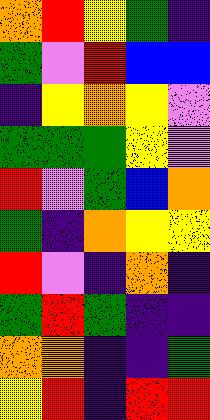[["orange", "red", "yellow", "green", "indigo"], ["green", "violet", "red", "blue", "blue"], ["indigo", "yellow", "orange", "yellow", "violet"], ["green", "green", "green", "yellow", "violet"], ["red", "violet", "green", "blue", "orange"], ["green", "indigo", "orange", "yellow", "yellow"], ["red", "violet", "indigo", "orange", "indigo"], ["green", "red", "green", "indigo", "indigo"], ["orange", "orange", "indigo", "indigo", "green"], ["yellow", "red", "indigo", "red", "red"]]